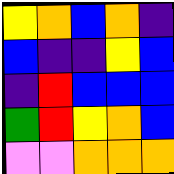[["yellow", "orange", "blue", "orange", "indigo"], ["blue", "indigo", "indigo", "yellow", "blue"], ["indigo", "red", "blue", "blue", "blue"], ["green", "red", "yellow", "orange", "blue"], ["violet", "violet", "orange", "orange", "orange"]]